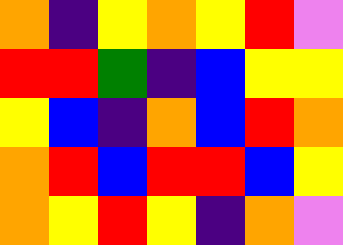[["orange", "indigo", "yellow", "orange", "yellow", "red", "violet"], ["red", "red", "green", "indigo", "blue", "yellow", "yellow"], ["yellow", "blue", "indigo", "orange", "blue", "red", "orange"], ["orange", "red", "blue", "red", "red", "blue", "yellow"], ["orange", "yellow", "red", "yellow", "indigo", "orange", "violet"]]